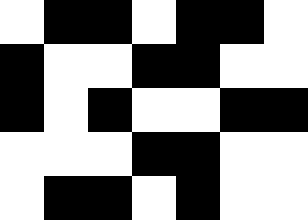[["white", "black", "black", "white", "black", "black", "white"], ["black", "white", "white", "black", "black", "white", "white"], ["black", "white", "black", "white", "white", "black", "black"], ["white", "white", "white", "black", "black", "white", "white"], ["white", "black", "black", "white", "black", "white", "white"]]